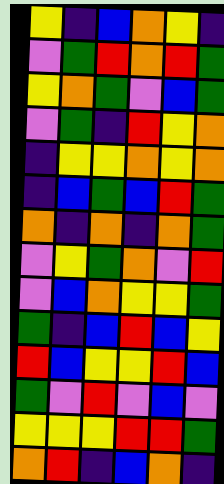[["yellow", "indigo", "blue", "orange", "yellow", "indigo"], ["violet", "green", "red", "orange", "red", "green"], ["yellow", "orange", "green", "violet", "blue", "green"], ["violet", "green", "indigo", "red", "yellow", "orange"], ["indigo", "yellow", "yellow", "orange", "yellow", "orange"], ["indigo", "blue", "green", "blue", "red", "green"], ["orange", "indigo", "orange", "indigo", "orange", "green"], ["violet", "yellow", "green", "orange", "violet", "red"], ["violet", "blue", "orange", "yellow", "yellow", "green"], ["green", "indigo", "blue", "red", "blue", "yellow"], ["red", "blue", "yellow", "yellow", "red", "blue"], ["green", "violet", "red", "violet", "blue", "violet"], ["yellow", "yellow", "yellow", "red", "red", "green"], ["orange", "red", "indigo", "blue", "orange", "indigo"]]